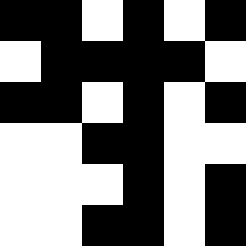[["black", "black", "white", "black", "white", "black"], ["white", "black", "black", "black", "black", "white"], ["black", "black", "white", "black", "white", "black"], ["white", "white", "black", "black", "white", "white"], ["white", "white", "white", "black", "white", "black"], ["white", "white", "black", "black", "white", "black"]]